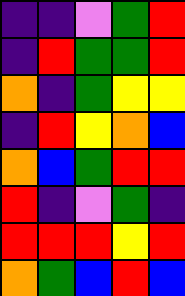[["indigo", "indigo", "violet", "green", "red"], ["indigo", "red", "green", "green", "red"], ["orange", "indigo", "green", "yellow", "yellow"], ["indigo", "red", "yellow", "orange", "blue"], ["orange", "blue", "green", "red", "red"], ["red", "indigo", "violet", "green", "indigo"], ["red", "red", "red", "yellow", "red"], ["orange", "green", "blue", "red", "blue"]]